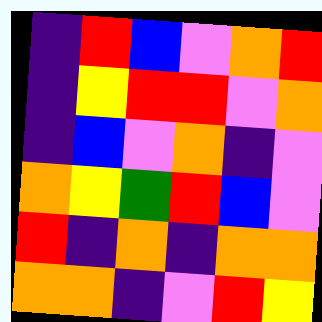[["indigo", "red", "blue", "violet", "orange", "red"], ["indigo", "yellow", "red", "red", "violet", "orange"], ["indigo", "blue", "violet", "orange", "indigo", "violet"], ["orange", "yellow", "green", "red", "blue", "violet"], ["red", "indigo", "orange", "indigo", "orange", "orange"], ["orange", "orange", "indigo", "violet", "red", "yellow"]]